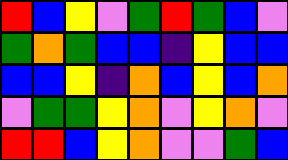[["red", "blue", "yellow", "violet", "green", "red", "green", "blue", "violet"], ["green", "orange", "green", "blue", "blue", "indigo", "yellow", "blue", "blue"], ["blue", "blue", "yellow", "indigo", "orange", "blue", "yellow", "blue", "orange"], ["violet", "green", "green", "yellow", "orange", "violet", "yellow", "orange", "violet"], ["red", "red", "blue", "yellow", "orange", "violet", "violet", "green", "blue"]]